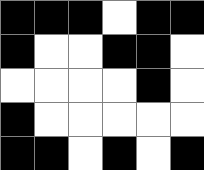[["black", "black", "black", "white", "black", "black"], ["black", "white", "white", "black", "black", "white"], ["white", "white", "white", "white", "black", "white"], ["black", "white", "white", "white", "white", "white"], ["black", "black", "white", "black", "white", "black"]]